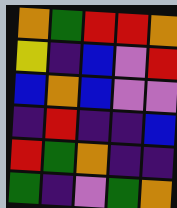[["orange", "green", "red", "red", "orange"], ["yellow", "indigo", "blue", "violet", "red"], ["blue", "orange", "blue", "violet", "violet"], ["indigo", "red", "indigo", "indigo", "blue"], ["red", "green", "orange", "indigo", "indigo"], ["green", "indigo", "violet", "green", "orange"]]